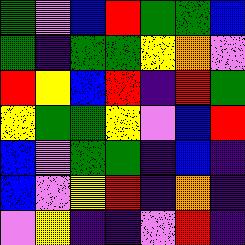[["green", "violet", "blue", "red", "green", "green", "blue"], ["green", "indigo", "green", "green", "yellow", "orange", "violet"], ["red", "yellow", "blue", "red", "indigo", "red", "green"], ["yellow", "green", "green", "yellow", "violet", "blue", "red"], ["blue", "violet", "green", "green", "indigo", "blue", "indigo"], ["blue", "violet", "yellow", "red", "indigo", "orange", "indigo"], ["violet", "yellow", "indigo", "indigo", "violet", "red", "indigo"]]